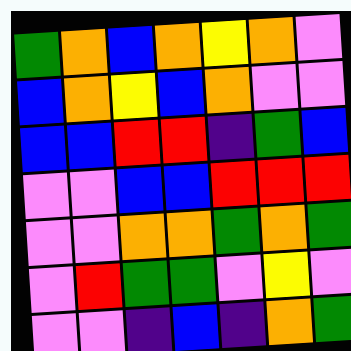[["green", "orange", "blue", "orange", "yellow", "orange", "violet"], ["blue", "orange", "yellow", "blue", "orange", "violet", "violet"], ["blue", "blue", "red", "red", "indigo", "green", "blue"], ["violet", "violet", "blue", "blue", "red", "red", "red"], ["violet", "violet", "orange", "orange", "green", "orange", "green"], ["violet", "red", "green", "green", "violet", "yellow", "violet"], ["violet", "violet", "indigo", "blue", "indigo", "orange", "green"]]